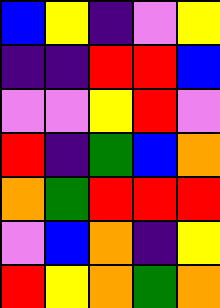[["blue", "yellow", "indigo", "violet", "yellow"], ["indigo", "indigo", "red", "red", "blue"], ["violet", "violet", "yellow", "red", "violet"], ["red", "indigo", "green", "blue", "orange"], ["orange", "green", "red", "red", "red"], ["violet", "blue", "orange", "indigo", "yellow"], ["red", "yellow", "orange", "green", "orange"]]